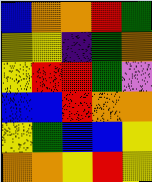[["blue", "orange", "orange", "red", "green"], ["yellow", "yellow", "indigo", "green", "orange"], ["yellow", "red", "red", "green", "violet"], ["blue", "blue", "red", "orange", "orange"], ["yellow", "green", "blue", "blue", "yellow"], ["orange", "orange", "yellow", "red", "yellow"]]